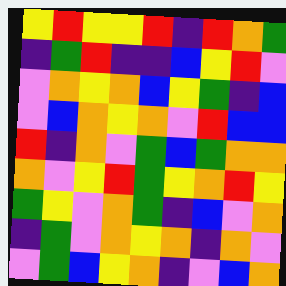[["yellow", "red", "yellow", "yellow", "red", "indigo", "red", "orange", "green"], ["indigo", "green", "red", "indigo", "indigo", "blue", "yellow", "red", "violet"], ["violet", "orange", "yellow", "orange", "blue", "yellow", "green", "indigo", "blue"], ["violet", "blue", "orange", "yellow", "orange", "violet", "red", "blue", "blue"], ["red", "indigo", "orange", "violet", "green", "blue", "green", "orange", "orange"], ["orange", "violet", "yellow", "red", "green", "yellow", "orange", "red", "yellow"], ["green", "yellow", "violet", "orange", "green", "indigo", "blue", "violet", "orange"], ["indigo", "green", "violet", "orange", "yellow", "orange", "indigo", "orange", "violet"], ["violet", "green", "blue", "yellow", "orange", "indigo", "violet", "blue", "orange"]]